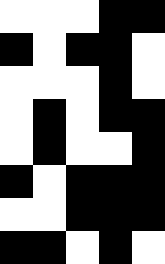[["white", "white", "white", "black", "black"], ["black", "white", "black", "black", "white"], ["white", "white", "white", "black", "white"], ["white", "black", "white", "black", "black"], ["white", "black", "white", "white", "black"], ["black", "white", "black", "black", "black"], ["white", "white", "black", "black", "black"], ["black", "black", "white", "black", "white"]]